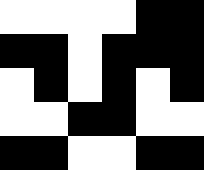[["white", "white", "white", "white", "black", "black"], ["black", "black", "white", "black", "black", "black"], ["white", "black", "white", "black", "white", "black"], ["white", "white", "black", "black", "white", "white"], ["black", "black", "white", "white", "black", "black"]]